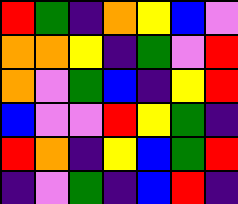[["red", "green", "indigo", "orange", "yellow", "blue", "violet"], ["orange", "orange", "yellow", "indigo", "green", "violet", "red"], ["orange", "violet", "green", "blue", "indigo", "yellow", "red"], ["blue", "violet", "violet", "red", "yellow", "green", "indigo"], ["red", "orange", "indigo", "yellow", "blue", "green", "red"], ["indigo", "violet", "green", "indigo", "blue", "red", "indigo"]]